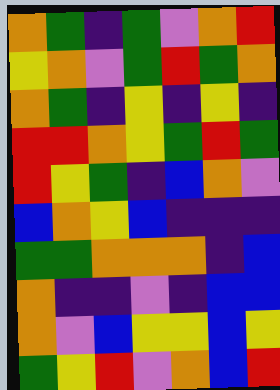[["orange", "green", "indigo", "green", "violet", "orange", "red"], ["yellow", "orange", "violet", "green", "red", "green", "orange"], ["orange", "green", "indigo", "yellow", "indigo", "yellow", "indigo"], ["red", "red", "orange", "yellow", "green", "red", "green"], ["red", "yellow", "green", "indigo", "blue", "orange", "violet"], ["blue", "orange", "yellow", "blue", "indigo", "indigo", "indigo"], ["green", "green", "orange", "orange", "orange", "indigo", "blue"], ["orange", "indigo", "indigo", "violet", "indigo", "blue", "blue"], ["orange", "violet", "blue", "yellow", "yellow", "blue", "yellow"], ["green", "yellow", "red", "violet", "orange", "blue", "red"]]